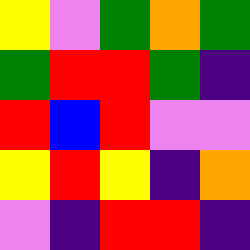[["yellow", "violet", "green", "orange", "green"], ["green", "red", "red", "green", "indigo"], ["red", "blue", "red", "violet", "violet"], ["yellow", "red", "yellow", "indigo", "orange"], ["violet", "indigo", "red", "red", "indigo"]]